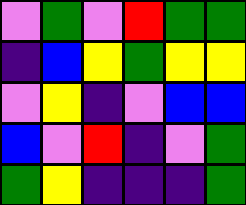[["violet", "green", "violet", "red", "green", "green"], ["indigo", "blue", "yellow", "green", "yellow", "yellow"], ["violet", "yellow", "indigo", "violet", "blue", "blue"], ["blue", "violet", "red", "indigo", "violet", "green"], ["green", "yellow", "indigo", "indigo", "indigo", "green"]]